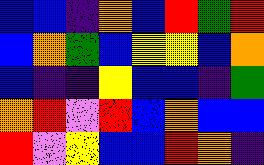[["blue", "blue", "indigo", "orange", "blue", "red", "green", "red"], ["blue", "orange", "green", "blue", "yellow", "yellow", "blue", "orange"], ["blue", "indigo", "indigo", "yellow", "blue", "blue", "indigo", "green"], ["orange", "red", "violet", "red", "blue", "orange", "blue", "blue"], ["red", "violet", "yellow", "blue", "blue", "red", "orange", "indigo"]]